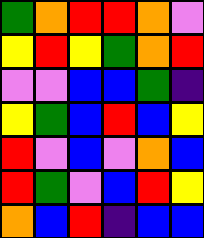[["green", "orange", "red", "red", "orange", "violet"], ["yellow", "red", "yellow", "green", "orange", "red"], ["violet", "violet", "blue", "blue", "green", "indigo"], ["yellow", "green", "blue", "red", "blue", "yellow"], ["red", "violet", "blue", "violet", "orange", "blue"], ["red", "green", "violet", "blue", "red", "yellow"], ["orange", "blue", "red", "indigo", "blue", "blue"]]